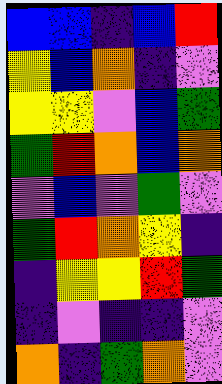[["blue", "blue", "indigo", "blue", "red"], ["yellow", "blue", "orange", "indigo", "violet"], ["yellow", "yellow", "violet", "blue", "green"], ["green", "red", "orange", "blue", "orange"], ["violet", "blue", "violet", "green", "violet"], ["green", "red", "orange", "yellow", "indigo"], ["indigo", "yellow", "yellow", "red", "green"], ["indigo", "violet", "indigo", "indigo", "violet"], ["orange", "indigo", "green", "orange", "violet"]]